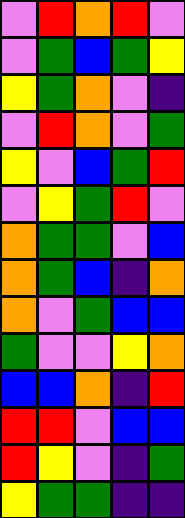[["violet", "red", "orange", "red", "violet"], ["violet", "green", "blue", "green", "yellow"], ["yellow", "green", "orange", "violet", "indigo"], ["violet", "red", "orange", "violet", "green"], ["yellow", "violet", "blue", "green", "red"], ["violet", "yellow", "green", "red", "violet"], ["orange", "green", "green", "violet", "blue"], ["orange", "green", "blue", "indigo", "orange"], ["orange", "violet", "green", "blue", "blue"], ["green", "violet", "violet", "yellow", "orange"], ["blue", "blue", "orange", "indigo", "red"], ["red", "red", "violet", "blue", "blue"], ["red", "yellow", "violet", "indigo", "green"], ["yellow", "green", "green", "indigo", "indigo"]]